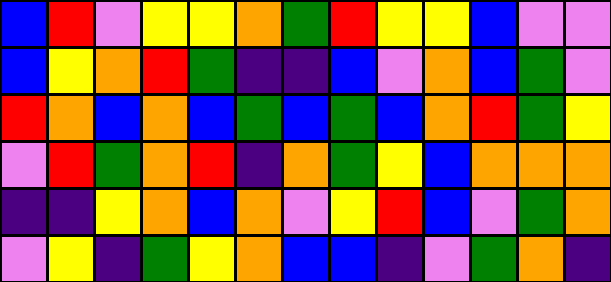[["blue", "red", "violet", "yellow", "yellow", "orange", "green", "red", "yellow", "yellow", "blue", "violet", "violet"], ["blue", "yellow", "orange", "red", "green", "indigo", "indigo", "blue", "violet", "orange", "blue", "green", "violet"], ["red", "orange", "blue", "orange", "blue", "green", "blue", "green", "blue", "orange", "red", "green", "yellow"], ["violet", "red", "green", "orange", "red", "indigo", "orange", "green", "yellow", "blue", "orange", "orange", "orange"], ["indigo", "indigo", "yellow", "orange", "blue", "orange", "violet", "yellow", "red", "blue", "violet", "green", "orange"], ["violet", "yellow", "indigo", "green", "yellow", "orange", "blue", "blue", "indigo", "violet", "green", "orange", "indigo"]]